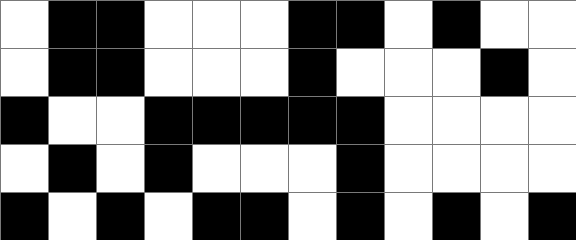[["white", "black", "black", "white", "white", "white", "black", "black", "white", "black", "white", "white"], ["white", "black", "black", "white", "white", "white", "black", "white", "white", "white", "black", "white"], ["black", "white", "white", "black", "black", "black", "black", "black", "white", "white", "white", "white"], ["white", "black", "white", "black", "white", "white", "white", "black", "white", "white", "white", "white"], ["black", "white", "black", "white", "black", "black", "white", "black", "white", "black", "white", "black"]]